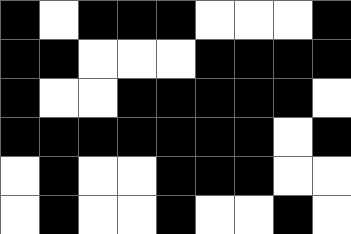[["black", "white", "black", "black", "black", "white", "white", "white", "black"], ["black", "black", "white", "white", "white", "black", "black", "black", "black"], ["black", "white", "white", "black", "black", "black", "black", "black", "white"], ["black", "black", "black", "black", "black", "black", "black", "white", "black"], ["white", "black", "white", "white", "black", "black", "black", "white", "white"], ["white", "black", "white", "white", "black", "white", "white", "black", "white"]]